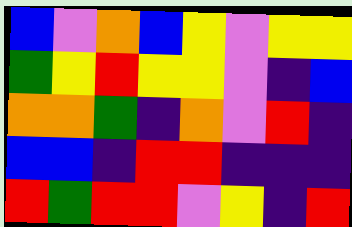[["blue", "violet", "orange", "blue", "yellow", "violet", "yellow", "yellow"], ["green", "yellow", "red", "yellow", "yellow", "violet", "indigo", "blue"], ["orange", "orange", "green", "indigo", "orange", "violet", "red", "indigo"], ["blue", "blue", "indigo", "red", "red", "indigo", "indigo", "indigo"], ["red", "green", "red", "red", "violet", "yellow", "indigo", "red"]]